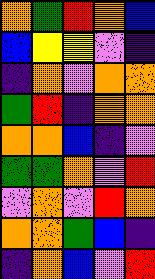[["orange", "green", "red", "orange", "blue"], ["blue", "yellow", "yellow", "violet", "indigo"], ["indigo", "orange", "violet", "orange", "orange"], ["green", "red", "indigo", "orange", "orange"], ["orange", "orange", "blue", "indigo", "violet"], ["green", "green", "orange", "violet", "red"], ["violet", "orange", "violet", "red", "orange"], ["orange", "orange", "green", "blue", "indigo"], ["indigo", "orange", "blue", "violet", "red"]]